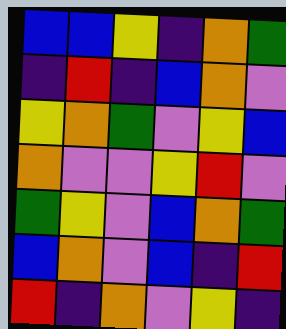[["blue", "blue", "yellow", "indigo", "orange", "green"], ["indigo", "red", "indigo", "blue", "orange", "violet"], ["yellow", "orange", "green", "violet", "yellow", "blue"], ["orange", "violet", "violet", "yellow", "red", "violet"], ["green", "yellow", "violet", "blue", "orange", "green"], ["blue", "orange", "violet", "blue", "indigo", "red"], ["red", "indigo", "orange", "violet", "yellow", "indigo"]]